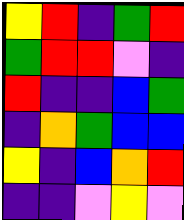[["yellow", "red", "indigo", "green", "red"], ["green", "red", "red", "violet", "indigo"], ["red", "indigo", "indigo", "blue", "green"], ["indigo", "orange", "green", "blue", "blue"], ["yellow", "indigo", "blue", "orange", "red"], ["indigo", "indigo", "violet", "yellow", "violet"]]